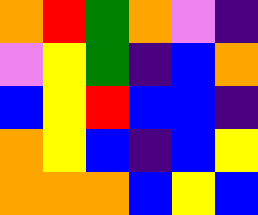[["orange", "red", "green", "orange", "violet", "indigo"], ["violet", "yellow", "green", "indigo", "blue", "orange"], ["blue", "yellow", "red", "blue", "blue", "indigo"], ["orange", "yellow", "blue", "indigo", "blue", "yellow"], ["orange", "orange", "orange", "blue", "yellow", "blue"]]